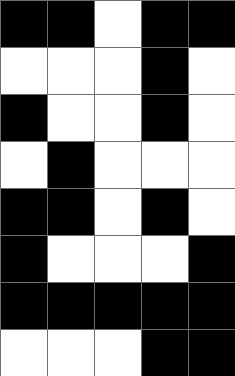[["black", "black", "white", "black", "black"], ["white", "white", "white", "black", "white"], ["black", "white", "white", "black", "white"], ["white", "black", "white", "white", "white"], ["black", "black", "white", "black", "white"], ["black", "white", "white", "white", "black"], ["black", "black", "black", "black", "black"], ["white", "white", "white", "black", "black"]]